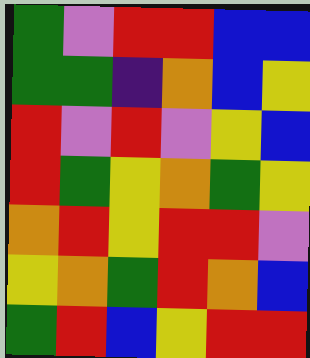[["green", "violet", "red", "red", "blue", "blue"], ["green", "green", "indigo", "orange", "blue", "yellow"], ["red", "violet", "red", "violet", "yellow", "blue"], ["red", "green", "yellow", "orange", "green", "yellow"], ["orange", "red", "yellow", "red", "red", "violet"], ["yellow", "orange", "green", "red", "orange", "blue"], ["green", "red", "blue", "yellow", "red", "red"]]